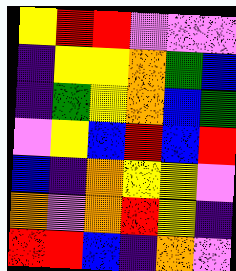[["yellow", "red", "red", "violet", "violet", "violet"], ["indigo", "yellow", "yellow", "orange", "green", "blue"], ["indigo", "green", "yellow", "orange", "blue", "green"], ["violet", "yellow", "blue", "red", "blue", "red"], ["blue", "indigo", "orange", "yellow", "yellow", "violet"], ["orange", "violet", "orange", "red", "yellow", "indigo"], ["red", "red", "blue", "indigo", "orange", "violet"]]